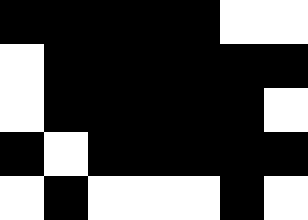[["black", "black", "black", "black", "black", "white", "white"], ["white", "black", "black", "black", "black", "black", "black"], ["white", "black", "black", "black", "black", "black", "white"], ["black", "white", "black", "black", "black", "black", "black"], ["white", "black", "white", "white", "white", "black", "white"]]